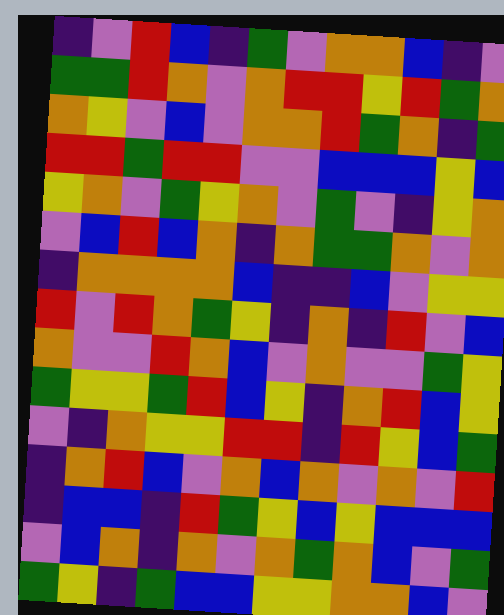[["indigo", "violet", "red", "blue", "indigo", "green", "violet", "orange", "orange", "blue", "indigo", "violet"], ["green", "green", "red", "orange", "violet", "orange", "red", "red", "yellow", "red", "green", "orange"], ["orange", "yellow", "violet", "blue", "violet", "orange", "orange", "red", "green", "orange", "indigo", "green"], ["red", "red", "green", "red", "red", "violet", "violet", "blue", "blue", "blue", "yellow", "blue"], ["yellow", "orange", "violet", "green", "yellow", "orange", "violet", "green", "violet", "indigo", "yellow", "orange"], ["violet", "blue", "red", "blue", "orange", "indigo", "orange", "green", "green", "orange", "violet", "orange"], ["indigo", "orange", "orange", "orange", "orange", "blue", "indigo", "indigo", "blue", "violet", "yellow", "yellow"], ["red", "violet", "red", "orange", "green", "yellow", "indigo", "orange", "indigo", "red", "violet", "blue"], ["orange", "violet", "violet", "red", "orange", "blue", "violet", "orange", "violet", "violet", "green", "yellow"], ["green", "yellow", "yellow", "green", "red", "blue", "yellow", "indigo", "orange", "red", "blue", "yellow"], ["violet", "indigo", "orange", "yellow", "yellow", "red", "red", "indigo", "red", "yellow", "blue", "green"], ["indigo", "orange", "red", "blue", "violet", "orange", "blue", "orange", "violet", "orange", "violet", "red"], ["indigo", "blue", "blue", "indigo", "red", "green", "yellow", "blue", "yellow", "blue", "blue", "blue"], ["violet", "blue", "orange", "indigo", "orange", "violet", "orange", "green", "orange", "blue", "violet", "green"], ["green", "yellow", "indigo", "green", "blue", "blue", "yellow", "yellow", "orange", "orange", "blue", "violet"]]